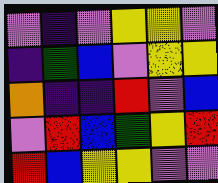[["violet", "indigo", "violet", "yellow", "yellow", "violet"], ["indigo", "green", "blue", "violet", "yellow", "yellow"], ["orange", "indigo", "indigo", "red", "violet", "blue"], ["violet", "red", "blue", "green", "yellow", "red"], ["red", "blue", "yellow", "yellow", "violet", "violet"]]